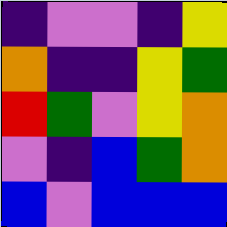[["indigo", "violet", "violet", "indigo", "yellow"], ["orange", "indigo", "indigo", "yellow", "green"], ["red", "green", "violet", "yellow", "orange"], ["violet", "indigo", "blue", "green", "orange"], ["blue", "violet", "blue", "blue", "blue"]]